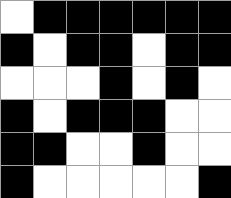[["white", "black", "black", "black", "black", "black", "black"], ["black", "white", "black", "black", "white", "black", "black"], ["white", "white", "white", "black", "white", "black", "white"], ["black", "white", "black", "black", "black", "white", "white"], ["black", "black", "white", "white", "black", "white", "white"], ["black", "white", "white", "white", "white", "white", "black"]]